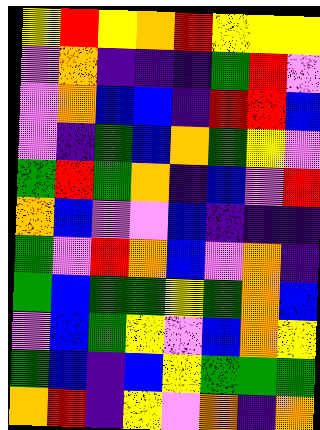[["yellow", "red", "yellow", "orange", "red", "yellow", "yellow", "yellow"], ["violet", "orange", "indigo", "indigo", "indigo", "green", "red", "violet"], ["violet", "orange", "blue", "blue", "indigo", "red", "red", "blue"], ["violet", "indigo", "green", "blue", "orange", "green", "yellow", "violet"], ["green", "red", "green", "orange", "indigo", "blue", "violet", "red"], ["orange", "blue", "violet", "violet", "blue", "indigo", "indigo", "indigo"], ["green", "violet", "red", "orange", "blue", "violet", "orange", "indigo"], ["green", "blue", "green", "green", "yellow", "green", "orange", "blue"], ["violet", "blue", "green", "yellow", "violet", "blue", "orange", "yellow"], ["green", "blue", "indigo", "blue", "yellow", "green", "green", "green"], ["orange", "red", "indigo", "yellow", "violet", "orange", "indigo", "orange"]]